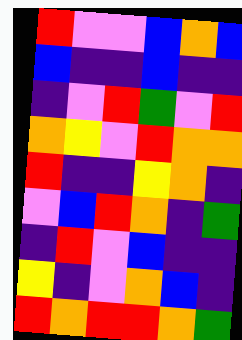[["red", "violet", "violet", "blue", "orange", "blue"], ["blue", "indigo", "indigo", "blue", "indigo", "indigo"], ["indigo", "violet", "red", "green", "violet", "red"], ["orange", "yellow", "violet", "red", "orange", "orange"], ["red", "indigo", "indigo", "yellow", "orange", "indigo"], ["violet", "blue", "red", "orange", "indigo", "green"], ["indigo", "red", "violet", "blue", "indigo", "indigo"], ["yellow", "indigo", "violet", "orange", "blue", "indigo"], ["red", "orange", "red", "red", "orange", "green"]]